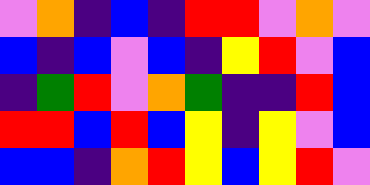[["violet", "orange", "indigo", "blue", "indigo", "red", "red", "violet", "orange", "violet"], ["blue", "indigo", "blue", "violet", "blue", "indigo", "yellow", "red", "violet", "blue"], ["indigo", "green", "red", "violet", "orange", "green", "indigo", "indigo", "red", "blue"], ["red", "red", "blue", "red", "blue", "yellow", "indigo", "yellow", "violet", "blue"], ["blue", "blue", "indigo", "orange", "red", "yellow", "blue", "yellow", "red", "violet"]]